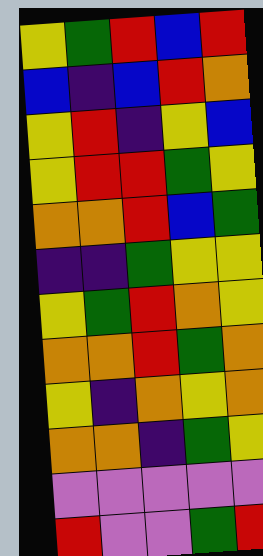[["yellow", "green", "red", "blue", "red"], ["blue", "indigo", "blue", "red", "orange"], ["yellow", "red", "indigo", "yellow", "blue"], ["yellow", "red", "red", "green", "yellow"], ["orange", "orange", "red", "blue", "green"], ["indigo", "indigo", "green", "yellow", "yellow"], ["yellow", "green", "red", "orange", "yellow"], ["orange", "orange", "red", "green", "orange"], ["yellow", "indigo", "orange", "yellow", "orange"], ["orange", "orange", "indigo", "green", "yellow"], ["violet", "violet", "violet", "violet", "violet"], ["red", "violet", "violet", "green", "red"]]